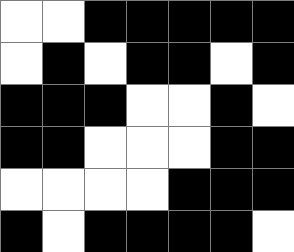[["white", "white", "black", "black", "black", "black", "black"], ["white", "black", "white", "black", "black", "white", "black"], ["black", "black", "black", "white", "white", "black", "white"], ["black", "black", "white", "white", "white", "black", "black"], ["white", "white", "white", "white", "black", "black", "black"], ["black", "white", "black", "black", "black", "black", "white"]]